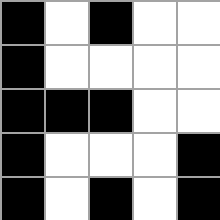[["black", "white", "black", "white", "white"], ["black", "white", "white", "white", "white"], ["black", "black", "black", "white", "white"], ["black", "white", "white", "white", "black"], ["black", "white", "black", "white", "black"]]